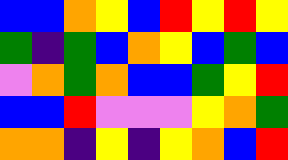[["blue", "blue", "orange", "yellow", "blue", "red", "yellow", "red", "yellow"], ["green", "indigo", "green", "blue", "orange", "yellow", "blue", "green", "blue"], ["violet", "orange", "green", "orange", "blue", "blue", "green", "yellow", "red"], ["blue", "blue", "red", "violet", "violet", "violet", "yellow", "orange", "green"], ["orange", "orange", "indigo", "yellow", "indigo", "yellow", "orange", "blue", "red"]]